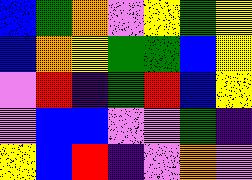[["blue", "green", "orange", "violet", "yellow", "green", "yellow"], ["blue", "orange", "yellow", "green", "green", "blue", "yellow"], ["violet", "red", "indigo", "green", "red", "blue", "yellow"], ["violet", "blue", "blue", "violet", "violet", "green", "indigo"], ["yellow", "blue", "red", "indigo", "violet", "orange", "violet"]]